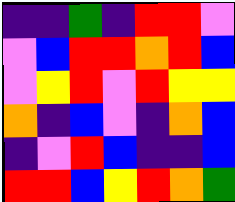[["indigo", "indigo", "green", "indigo", "red", "red", "violet"], ["violet", "blue", "red", "red", "orange", "red", "blue"], ["violet", "yellow", "red", "violet", "red", "yellow", "yellow"], ["orange", "indigo", "blue", "violet", "indigo", "orange", "blue"], ["indigo", "violet", "red", "blue", "indigo", "indigo", "blue"], ["red", "red", "blue", "yellow", "red", "orange", "green"]]